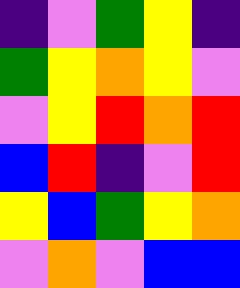[["indigo", "violet", "green", "yellow", "indigo"], ["green", "yellow", "orange", "yellow", "violet"], ["violet", "yellow", "red", "orange", "red"], ["blue", "red", "indigo", "violet", "red"], ["yellow", "blue", "green", "yellow", "orange"], ["violet", "orange", "violet", "blue", "blue"]]